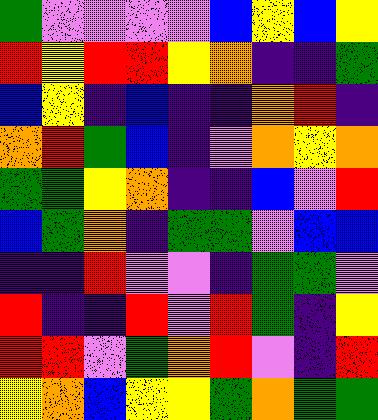[["green", "violet", "violet", "violet", "violet", "blue", "yellow", "blue", "yellow"], ["red", "yellow", "red", "red", "yellow", "orange", "indigo", "indigo", "green"], ["blue", "yellow", "indigo", "blue", "indigo", "indigo", "orange", "red", "indigo"], ["orange", "red", "green", "blue", "indigo", "violet", "orange", "yellow", "orange"], ["green", "green", "yellow", "orange", "indigo", "indigo", "blue", "violet", "red"], ["blue", "green", "orange", "indigo", "green", "green", "violet", "blue", "blue"], ["indigo", "indigo", "red", "violet", "violet", "indigo", "green", "green", "violet"], ["red", "indigo", "indigo", "red", "violet", "red", "green", "indigo", "yellow"], ["red", "red", "violet", "green", "orange", "red", "violet", "indigo", "red"], ["yellow", "orange", "blue", "yellow", "yellow", "green", "orange", "green", "green"]]